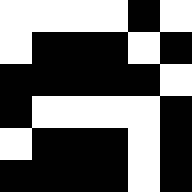[["white", "white", "white", "white", "black", "white"], ["white", "black", "black", "black", "white", "black"], ["black", "black", "black", "black", "black", "white"], ["black", "white", "white", "white", "white", "black"], ["white", "black", "black", "black", "white", "black"], ["black", "black", "black", "black", "white", "black"]]